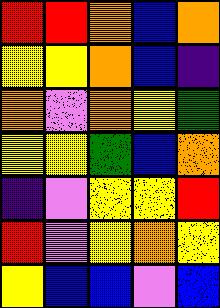[["red", "red", "orange", "blue", "orange"], ["yellow", "yellow", "orange", "blue", "indigo"], ["orange", "violet", "orange", "yellow", "green"], ["yellow", "yellow", "green", "blue", "orange"], ["indigo", "violet", "yellow", "yellow", "red"], ["red", "violet", "yellow", "orange", "yellow"], ["yellow", "blue", "blue", "violet", "blue"]]